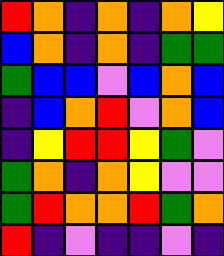[["red", "orange", "indigo", "orange", "indigo", "orange", "yellow"], ["blue", "orange", "indigo", "orange", "indigo", "green", "green"], ["green", "blue", "blue", "violet", "blue", "orange", "blue"], ["indigo", "blue", "orange", "red", "violet", "orange", "blue"], ["indigo", "yellow", "red", "red", "yellow", "green", "violet"], ["green", "orange", "indigo", "orange", "yellow", "violet", "violet"], ["green", "red", "orange", "orange", "red", "green", "orange"], ["red", "indigo", "violet", "indigo", "indigo", "violet", "indigo"]]